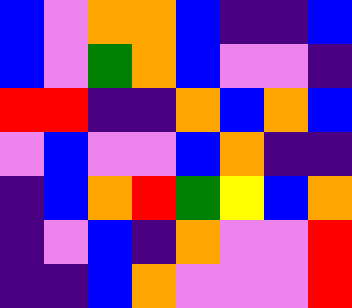[["blue", "violet", "orange", "orange", "blue", "indigo", "indigo", "blue"], ["blue", "violet", "green", "orange", "blue", "violet", "violet", "indigo"], ["red", "red", "indigo", "indigo", "orange", "blue", "orange", "blue"], ["violet", "blue", "violet", "violet", "blue", "orange", "indigo", "indigo"], ["indigo", "blue", "orange", "red", "green", "yellow", "blue", "orange"], ["indigo", "violet", "blue", "indigo", "orange", "violet", "violet", "red"], ["indigo", "indigo", "blue", "orange", "violet", "violet", "violet", "red"]]